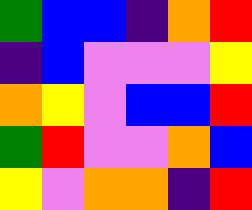[["green", "blue", "blue", "indigo", "orange", "red"], ["indigo", "blue", "violet", "violet", "violet", "yellow"], ["orange", "yellow", "violet", "blue", "blue", "red"], ["green", "red", "violet", "violet", "orange", "blue"], ["yellow", "violet", "orange", "orange", "indigo", "red"]]